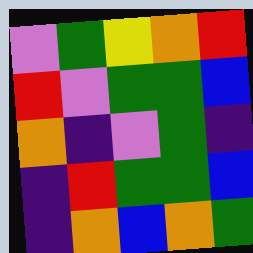[["violet", "green", "yellow", "orange", "red"], ["red", "violet", "green", "green", "blue"], ["orange", "indigo", "violet", "green", "indigo"], ["indigo", "red", "green", "green", "blue"], ["indigo", "orange", "blue", "orange", "green"]]